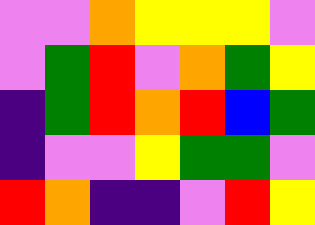[["violet", "violet", "orange", "yellow", "yellow", "yellow", "violet"], ["violet", "green", "red", "violet", "orange", "green", "yellow"], ["indigo", "green", "red", "orange", "red", "blue", "green"], ["indigo", "violet", "violet", "yellow", "green", "green", "violet"], ["red", "orange", "indigo", "indigo", "violet", "red", "yellow"]]